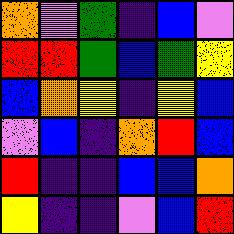[["orange", "violet", "green", "indigo", "blue", "violet"], ["red", "red", "green", "blue", "green", "yellow"], ["blue", "orange", "yellow", "indigo", "yellow", "blue"], ["violet", "blue", "indigo", "orange", "red", "blue"], ["red", "indigo", "indigo", "blue", "blue", "orange"], ["yellow", "indigo", "indigo", "violet", "blue", "red"]]